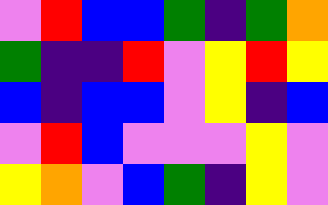[["violet", "red", "blue", "blue", "green", "indigo", "green", "orange"], ["green", "indigo", "indigo", "red", "violet", "yellow", "red", "yellow"], ["blue", "indigo", "blue", "blue", "violet", "yellow", "indigo", "blue"], ["violet", "red", "blue", "violet", "violet", "violet", "yellow", "violet"], ["yellow", "orange", "violet", "blue", "green", "indigo", "yellow", "violet"]]